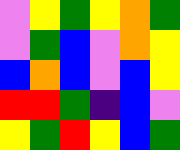[["violet", "yellow", "green", "yellow", "orange", "green"], ["violet", "green", "blue", "violet", "orange", "yellow"], ["blue", "orange", "blue", "violet", "blue", "yellow"], ["red", "red", "green", "indigo", "blue", "violet"], ["yellow", "green", "red", "yellow", "blue", "green"]]